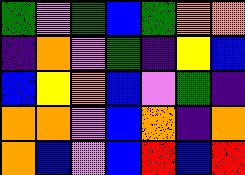[["green", "violet", "green", "blue", "green", "orange", "orange"], ["indigo", "orange", "violet", "green", "indigo", "yellow", "blue"], ["blue", "yellow", "orange", "blue", "violet", "green", "indigo"], ["orange", "orange", "violet", "blue", "orange", "indigo", "orange"], ["orange", "blue", "violet", "blue", "red", "blue", "red"]]